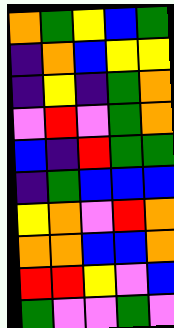[["orange", "green", "yellow", "blue", "green"], ["indigo", "orange", "blue", "yellow", "yellow"], ["indigo", "yellow", "indigo", "green", "orange"], ["violet", "red", "violet", "green", "orange"], ["blue", "indigo", "red", "green", "green"], ["indigo", "green", "blue", "blue", "blue"], ["yellow", "orange", "violet", "red", "orange"], ["orange", "orange", "blue", "blue", "orange"], ["red", "red", "yellow", "violet", "blue"], ["green", "violet", "violet", "green", "violet"]]